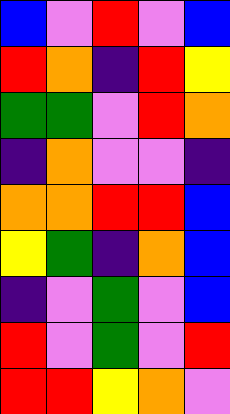[["blue", "violet", "red", "violet", "blue"], ["red", "orange", "indigo", "red", "yellow"], ["green", "green", "violet", "red", "orange"], ["indigo", "orange", "violet", "violet", "indigo"], ["orange", "orange", "red", "red", "blue"], ["yellow", "green", "indigo", "orange", "blue"], ["indigo", "violet", "green", "violet", "blue"], ["red", "violet", "green", "violet", "red"], ["red", "red", "yellow", "orange", "violet"]]